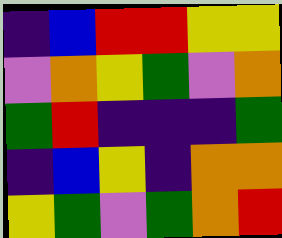[["indigo", "blue", "red", "red", "yellow", "yellow"], ["violet", "orange", "yellow", "green", "violet", "orange"], ["green", "red", "indigo", "indigo", "indigo", "green"], ["indigo", "blue", "yellow", "indigo", "orange", "orange"], ["yellow", "green", "violet", "green", "orange", "red"]]